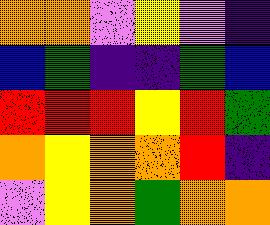[["orange", "orange", "violet", "yellow", "violet", "indigo"], ["blue", "green", "indigo", "indigo", "green", "blue"], ["red", "red", "red", "yellow", "red", "green"], ["orange", "yellow", "orange", "orange", "red", "indigo"], ["violet", "yellow", "orange", "green", "orange", "orange"]]